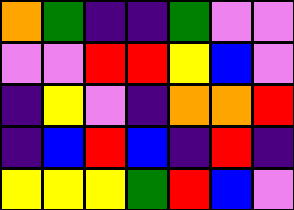[["orange", "green", "indigo", "indigo", "green", "violet", "violet"], ["violet", "violet", "red", "red", "yellow", "blue", "violet"], ["indigo", "yellow", "violet", "indigo", "orange", "orange", "red"], ["indigo", "blue", "red", "blue", "indigo", "red", "indigo"], ["yellow", "yellow", "yellow", "green", "red", "blue", "violet"]]